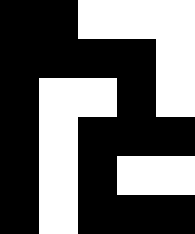[["black", "black", "white", "white", "white"], ["black", "black", "black", "black", "white"], ["black", "white", "white", "black", "white"], ["black", "white", "black", "black", "black"], ["black", "white", "black", "white", "white"], ["black", "white", "black", "black", "black"]]